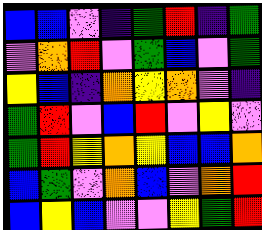[["blue", "blue", "violet", "indigo", "green", "red", "indigo", "green"], ["violet", "orange", "red", "violet", "green", "blue", "violet", "green"], ["yellow", "blue", "indigo", "orange", "yellow", "orange", "violet", "indigo"], ["green", "red", "violet", "blue", "red", "violet", "yellow", "violet"], ["green", "red", "yellow", "orange", "yellow", "blue", "blue", "orange"], ["blue", "green", "violet", "orange", "blue", "violet", "orange", "red"], ["blue", "yellow", "blue", "violet", "violet", "yellow", "green", "red"]]